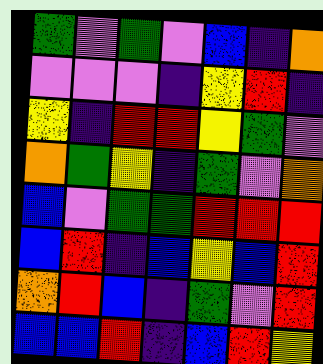[["green", "violet", "green", "violet", "blue", "indigo", "orange"], ["violet", "violet", "violet", "indigo", "yellow", "red", "indigo"], ["yellow", "indigo", "red", "red", "yellow", "green", "violet"], ["orange", "green", "yellow", "indigo", "green", "violet", "orange"], ["blue", "violet", "green", "green", "red", "red", "red"], ["blue", "red", "indigo", "blue", "yellow", "blue", "red"], ["orange", "red", "blue", "indigo", "green", "violet", "red"], ["blue", "blue", "red", "indigo", "blue", "red", "yellow"]]